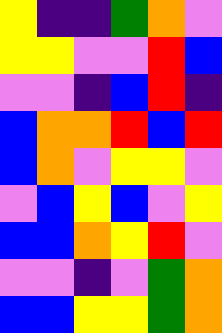[["yellow", "indigo", "indigo", "green", "orange", "violet"], ["yellow", "yellow", "violet", "violet", "red", "blue"], ["violet", "violet", "indigo", "blue", "red", "indigo"], ["blue", "orange", "orange", "red", "blue", "red"], ["blue", "orange", "violet", "yellow", "yellow", "violet"], ["violet", "blue", "yellow", "blue", "violet", "yellow"], ["blue", "blue", "orange", "yellow", "red", "violet"], ["violet", "violet", "indigo", "violet", "green", "orange"], ["blue", "blue", "yellow", "yellow", "green", "orange"]]